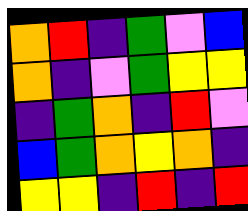[["orange", "red", "indigo", "green", "violet", "blue"], ["orange", "indigo", "violet", "green", "yellow", "yellow"], ["indigo", "green", "orange", "indigo", "red", "violet"], ["blue", "green", "orange", "yellow", "orange", "indigo"], ["yellow", "yellow", "indigo", "red", "indigo", "red"]]